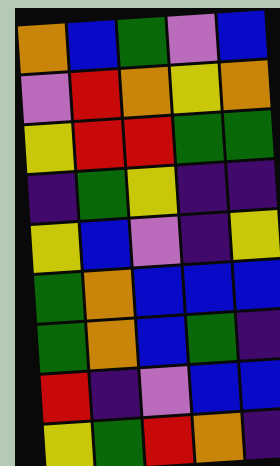[["orange", "blue", "green", "violet", "blue"], ["violet", "red", "orange", "yellow", "orange"], ["yellow", "red", "red", "green", "green"], ["indigo", "green", "yellow", "indigo", "indigo"], ["yellow", "blue", "violet", "indigo", "yellow"], ["green", "orange", "blue", "blue", "blue"], ["green", "orange", "blue", "green", "indigo"], ["red", "indigo", "violet", "blue", "blue"], ["yellow", "green", "red", "orange", "indigo"]]